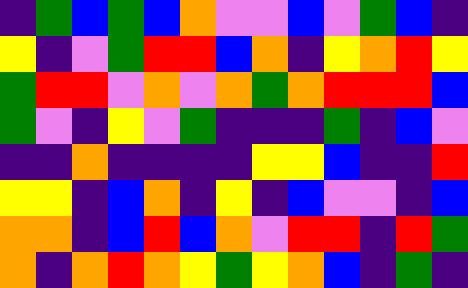[["indigo", "green", "blue", "green", "blue", "orange", "violet", "violet", "blue", "violet", "green", "blue", "indigo"], ["yellow", "indigo", "violet", "green", "red", "red", "blue", "orange", "indigo", "yellow", "orange", "red", "yellow"], ["green", "red", "red", "violet", "orange", "violet", "orange", "green", "orange", "red", "red", "red", "blue"], ["green", "violet", "indigo", "yellow", "violet", "green", "indigo", "indigo", "indigo", "green", "indigo", "blue", "violet"], ["indigo", "indigo", "orange", "indigo", "indigo", "indigo", "indigo", "yellow", "yellow", "blue", "indigo", "indigo", "red"], ["yellow", "yellow", "indigo", "blue", "orange", "indigo", "yellow", "indigo", "blue", "violet", "violet", "indigo", "blue"], ["orange", "orange", "indigo", "blue", "red", "blue", "orange", "violet", "red", "red", "indigo", "red", "green"], ["orange", "indigo", "orange", "red", "orange", "yellow", "green", "yellow", "orange", "blue", "indigo", "green", "indigo"]]